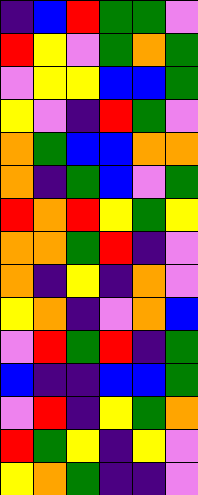[["indigo", "blue", "red", "green", "green", "violet"], ["red", "yellow", "violet", "green", "orange", "green"], ["violet", "yellow", "yellow", "blue", "blue", "green"], ["yellow", "violet", "indigo", "red", "green", "violet"], ["orange", "green", "blue", "blue", "orange", "orange"], ["orange", "indigo", "green", "blue", "violet", "green"], ["red", "orange", "red", "yellow", "green", "yellow"], ["orange", "orange", "green", "red", "indigo", "violet"], ["orange", "indigo", "yellow", "indigo", "orange", "violet"], ["yellow", "orange", "indigo", "violet", "orange", "blue"], ["violet", "red", "green", "red", "indigo", "green"], ["blue", "indigo", "indigo", "blue", "blue", "green"], ["violet", "red", "indigo", "yellow", "green", "orange"], ["red", "green", "yellow", "indigo", "yellow", "violet"], ["yellow", "orange", "green", "indigo", "indigo", "violet"]]